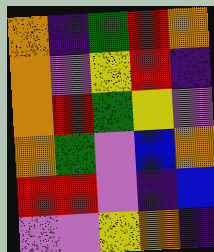[["orange", "indigo", "green", "red", "orange"], ["orange", "violet", "yellow", "red", "indigo"], ["orange", "red", "green", "yellow", "violet"], ["orange", "green", "violet", "blue", "orange"], ["red", "red", "violet", "indigo", "blue"], ["violet", "violet", "yellow", "orange", "indigo"]]